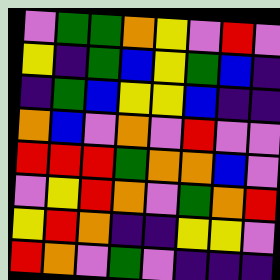[["violet", "green", "green", "orange", "yellow", "violet", "red", "violet"], ["yellow", "indigo", "green", "blue", "yellow", "green", "blue", "indigo"], ["indigo", "green", "blue", "yellow", "yellow", "blue", "indigo", "indigo"], ["orange", "blue", "violet", "orange", "violet", "red", "violet", "violet"], ["red", "red", "red", "green", "orange", "orange", "blue", "violet"], ["violet", "yellow", "red", "orange", "violet", "green", "orange", "red"], ["yellow", "red", "orange", "indigo", "indigo", "yellow", "yellow", "violet"], ["red", "orange", "violet", "green", "violet", "indigo", "indigo", "indigo"]]